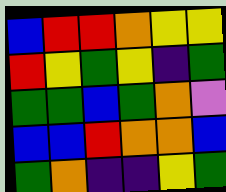[["blue", "red", "red", "orange", "yellow", "yellow"], ["red", "yellow", "green", "yellow", "indigo", "green"], ["green", "green", "blue", "green", "orange", "violet"], ["blue", "blue", "red", "orange", "orange", "blue"], ["green", "orange", "indigo", "indigo", "yellow", "green"]]